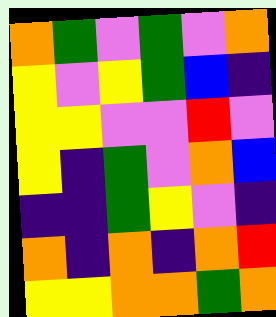[["orange", "green", "violet", "green", "violet", "orange"], ["yellow", "violet", "yellow", "green", "blue", "indigo"], ["yellow", "yellow", "violet", "violet", "red", "violet"], ["yellow", "indigo", "green", "violet", "orange", "blue"], ["indigo", "indigo", "green", "yellow", "violet", "indigo"], ["orange", "indigo", "orange", "indigo", "orange", "red"], ["yellow", "yellow", "orange", "orange", "green", "orange"]]